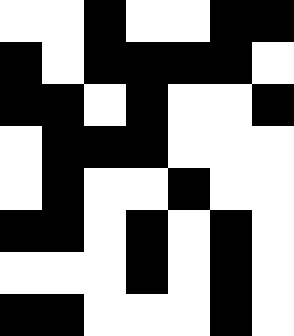[["white", "white", "black", "white", "white", "black", "black"], ["black", "white", "black", "black", "black", "black", "white"], ["black", "black", "white", "black", "white", "white", "black"], ["white", "black", "black", "black", "white", "white", "white"], ["white", "black", "white", "white", "black", "white", "white"], ["black", "black", "white", "black", "white", "black", "white"], ["white", "white", "white", "black", "white", "black", "white"], ["black", "black", "white", "white", "white", "black", "white"]]